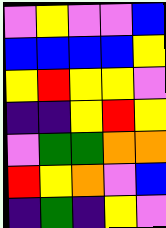[["violet", "yellow", "violet", "violet", "blue"], ["blue", "blue", "blue", "blue", "yellow"], ["yellow", "red", "yellow", "yellow", "violet"], ["indigo", "indigo", "yellow", "red", "yellow"], ["violet", "green", "green", "orange", "orange"], ["red", "yellow", "orange", "violet", "blue"], ["indigo", "green", "indigo", "yellow", "violet"]]